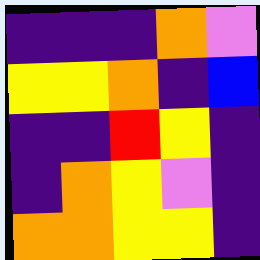[["indigo", "indigo", "indigo", "orange", "violet"], ["yellow", "yellow", "orange", "indigo", "blue"], ["indigo", "indigo", "red", "yellow", "indigo"], ["indigo", "orange", "yellow", "violet", "indigo"], ["orange", "orange", "yellow", "yellow", "indigo"]]